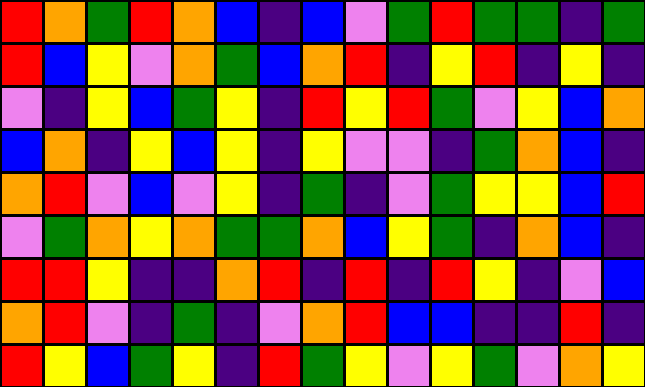[["red", "orange", "green", "red", "orange", "blue", "indigo", "blue", "violet", "green", "red", "green", "green", "indigo", "green"], ["red", "blue", "yellow", "violet", "orange", "green", "blue", "orange", "red", "indigo", "yellow", "red", "indigo", "yellow", "indigo"], ["violet", "indigo", "yellow", "blue", "green", "yellow", "indigo", "red", "yellow", "red", "green", "violet", "yellow", "blue", "orange"], ["blue", "orange", "indigo", "yellow", "blue", "yellow", "indigo", "yellow", "violet", "violet", "indigo", "green", "orange", "blue", "indigo"], ["orange", "red", "violet", "blue", "violet", "yellow", "indigo", "green", "indigo", "violet", "green", "yellow", "yellow", "blue", "red"], ["violet", "green", "orange", "yellow", "orange", "green", "green", "orange", "blue", "yellow", "green", "indigo", "orange", "blue", "indigo"], ["red", "red", "yellow", "indigo", "indigo", "orange", "red", "indigo", "red", "indigo", "red", "yellow", "indigo", "violet", "blue"], ["orange", "red", "violet", "indigo", "green", "indigo", "violet", "orange", "red", "blue", "blue", "indigo", "indigo", "red", "indigo"], ["red", "yellow", "blue", "green", "yellow", "indigo", "red", "green", "yellow", "violet", "yellow", "green", "violet", "orange", "yellow"]]